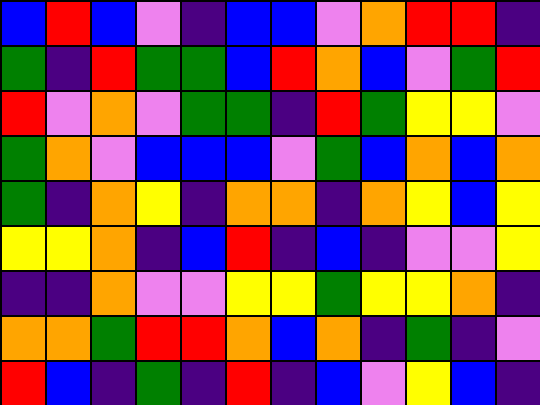[["blue", "red", "blue", "violet", "indigo", "blue", "blue", "violet", "orange", "red", "red", "indigo"], ["green", "indigo", "red", "green", "green", "blue", "red", "orange", "blue", "violet", "green", "red"], ["red", "violet", "orange", "violet", "green", "green", "indigo", "red", "green", "yellow", "yellow", "violet"], ["green", "orange", "violet", "blue", "blue", "blue", "violet", "green", "blue", "orange", "blue", "orange"], ["green", "indigo", "orange", "yellow", "indigo", "orange", "orange", "indigo", "orange", "yellow", "blue", "yellow"], ["yellow", "yellow", "orange", "indigo", "blue", "red", "indigo", "blue", "indigo", "violet", "violet", "yellow"], ["indigo", "indigo", "orange", "violet", "violet", "yellow", "yellow", "green", "yellow", "yellow", "orange", "indigo"], ["orange", "orange", "green", "red", "red", "orange", "blue", "orange", "indigo", "green", "indigo", "violet"], ["red", "blue", "indigo", "green", "indigo", "red", "indigo", "blue", "violet", "yellow", "blue", "indigo"]]